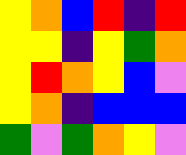[["yellow", "orange", "blue", "red", "indigo", "red"], ["yellow", "yellow", "indigo", "yellow", "green", "orange"], ["yellow", "red", "orange", "yellow", "blue", "violet"], ["yellow", "orange", "indigo", "blue", "blue", "blue"], ["green", "violet", "green", "orange", "yellow", "violet"]]